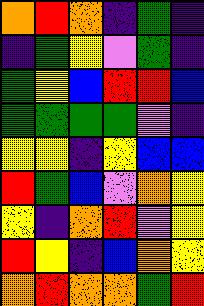[["orange", "red", "orange", "indigo", "green", "indigo"], ["indigo", "green", "yellow", "violet", "green", "indigo"], ["green", "yellow", "blue", "red", "red", "blue"], ["green", "green", "green", "green", "violet", "indigo"], ["yellow", "yellow", "indigo", "yellow", "blue", "blue"], ["red", "green", "blue", "violet", "orange", "yellow"], ["yellow", "indigo", "orange", "red", "violet", "yellow"], ["red", "yellow", "indigo", "blue", "orange", "yellow"], ["orange", "red", "orange", "orange", "green", "red"]]